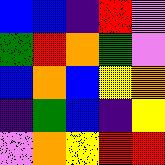[["blue", "blue", "indigo", "red", "violet"], ["green", "red", "orange", "green", "violet"], ["blue", "orange", "blue", "yellow", "orange"], ["indigo", "green", "blue", "indigo", "yellow"], ["violet", "orange", "yellow", "red", "red"]]